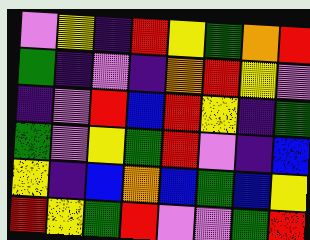[["violet", "yellow", "indigo", "red", "yellow", "green", "orange", "red"], ["green", "indigo", "violet", "indigo", "orange", "red", "yellow", "violet"], ["indigo", "violet", "red", "blue", "red", "yellow", "indigo", "green"], ["green", "violet", "yellow", "green", "red", "violet", "indigo", "blue"], ["yellow", "indigo", "blue", "orange", "blue", "green", "blue", "yellow"], ["red", "yellow", "green", "red", "violet", "violet", "green", "red"]]